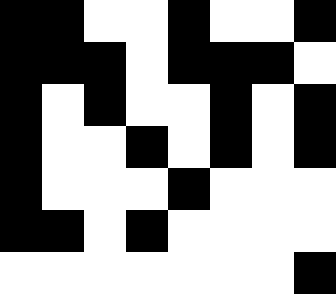[["black", "black", "white", "white", "black", "white", "white", "black"], ["black", "black", "black", "white", "black", "black", "black", "white"], ["black", "white", "black", "white", "white", "black", "white", "black"], ["black", "white", "white", "black", "white", "black", "white", "black"], ["black", "white", "white", "white", "black", "white", "white", "white"], ["black", "black", "white", "black", "white", "white", "white", "white"], ["white", "white", "white", "white", "white", "white", "white", "black"]]